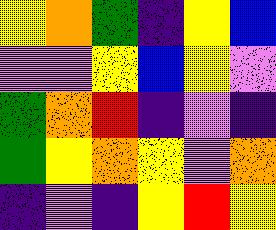[["yellow", "orange", "green", "indigo", "yellow", "blue"], ["violet", "violet", "yellow", "blue", "yellow", "violet"], ["green", "orange", "red", "indigo", "violet", "indigo"], ["green", "yellow", "orange", "yellow", "violet", "orange"], ["indigo", "violet", "indigo", "yellow", "red", "yellow"]]